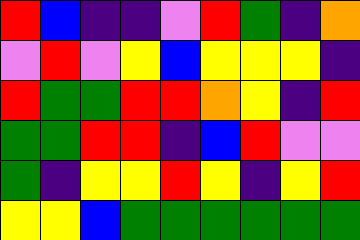[["red", "blue", "indigo", "indigo", "violet", "red", "green", "indigo", "orange"], ["violet", "red", "violet", "yellow", "blue", "yellow", "yellow", "yellow", "indigo"], ["red", "green", "green", "red", "red", "orange", "yellow", "indigo", "red"], ["green", "green", "red", "red", "indigo", "blue", "red", "violet", "violet"], ["green", "indigo", "yellow", "yellow", "red", "yellow", "indigo", "yellow", "red"], ["yellow", "yellow", "blue", "green", "green", "green", "green", "green", "green"]]